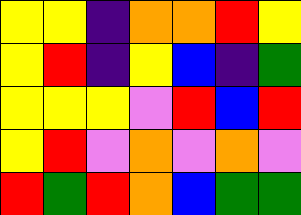[["yellow", "yellow", "indigo", "orange", "orange", "red", "yellow"], ["yellow", "red", "indigo", "yellow", "blue", "indigo", "green"], ["yellow", "yellow", "yellow", "violet", "red", "blue", "red"], ["yellow", "red", "violet", "orange", "violet", "orange", "violet"], ["red", "green", "red", "orange", "blue", "green", "green"]]